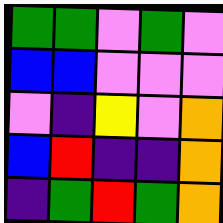[["green", "green", "violet", "green", "violet"], ["blue", "blue", "violet", "violet", "violet"], ["violet", "indigo", "yellow", "violet", "orange"], ["blue", "red", "indigo", "indigo", "orange"], ["indigo", "green", "red", "green", "orange"]]